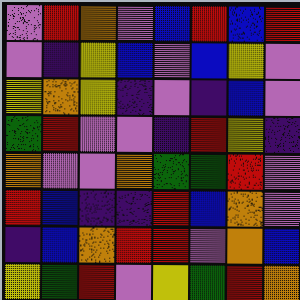[["violet", "red", "orange", "violet", "blue", "red", "blue", "red"], ["violet", "indigo", "yellow", "blue", "violet", "blue", "yellow", "violet"], ["yellow", "orange", "yellow", "indigo", "violet", "indigo", "blue", "violet"], ["green", "red", "violet", "violet", "indigo", "red", "yellow", "indigo"], ["orange", "violet", "violet", "orange", "green", "green", "red", "violet"], ["red", "blue", "indigo", "indigo", "red", "blue", "orange", "violet"], ["indigo", "blue", "orange", "red", "red", "violet", "orange", "blue"], ["yellow", "green", "red", "violet", "yellow", "green", "red", "orange"]]